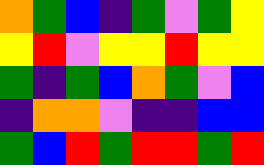[["orange", "green", "blue", "indigo", "green", "violet", "green", "yellow"], ["yellow", "red", "violet", "yellow", "yellow", "red", "yellow", "yellow"], ["green", "indigo", "green", "blue", "orange", "green", "violet", "blue"], ["indigo", "orange", "orange", "violet", "indigo", "indigo", "blue", "blue"], ["green", "blue", "red", "green", "red", "red", "green", "red"]]